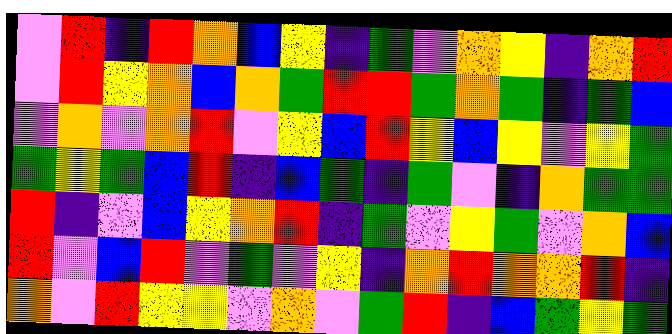[["violet", "red", "indigo", "red", "orange", "blue", "yellow", "indigo", "green", "violet", "orange", "yellow", "indigo", "orange", "red"], ["violet", "red", "yellow", "orange", "blue", "orange", "green", "red", "red", "green", "orange", "green", "indigo", "green", "blue"], ["violet", "orange", "violet", "orange", "red", "violet", "yellow", "blue", "red", "yellow", "blue", "yellow", "violet", "yellow", "green"], ["green", "yellow", "green", "blue", "red", "indigo", "blue", "green", "indigo", "green", "violet", "indigo", "orange", "green", "green"], ["red", "indigo", "violet", "blue", "yellow", "orange", "red", "indigo", "green", "violet", "yellow", "green", "violet", "orange", "blue"], ["red", "violet", "blue", "red", "violet", "green", "violet", "yellow", "indigo", "orange", "red", "orange", "orange", "red", "indigo"], ["orange", "violet", "red", "yellow", "yellow", "violet", "orange", "violet", "green", "red", "indigo", "blue", "green", "yellow", "green"]]